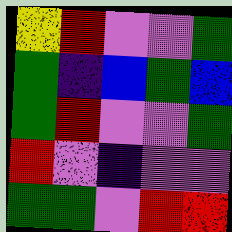[["yellow", "red", "violet", "violet", "green"], ["green", "indigo", "blue", "green", "blue"], ["green", "red", "violet", "violet", "green"], ["red", "violet", "indigo", "violet", "violet"], ["green", "green", "violet", "red", "red"]]